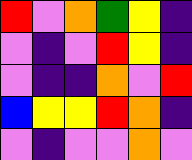[["red", "violet", "orange", "green", "yellow", "indigo"], ["violet", "indigo", "violet", "red", "yellow", "indigo"], ["violet", "indigo", "indigo", "orange", "violet", "red"], ["blue", "yellow", "yellow", "red", "orange", "indigo"], ["violet", "indigo", "violet", "violet", "orange", "violet"]]